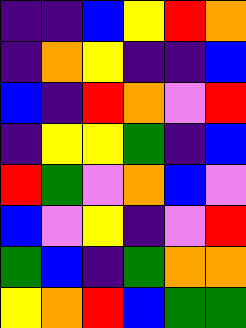[["indigo", "indigo", "blue", "yellow", "red", "orange"], ["indigo", "orange", "yellow", "indigo", "indigo", "blue"], ["blue", "indigo", "red", "orange", "violet", "red"], ["indigo", "yellow", "yellow", "green", "indigo", "blue"], ["red", "green", "violet", "orange", "blue", "violet"], ["blue", "violet", "yellow", "indigo", "violet", "red"], ["green", "blue", "indigo", "green", "orange", "orange"], ["yellow", "orange", "red", "blue", "green", "green"]]